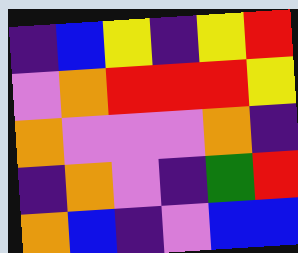[["indigo", "blue", "yellow", "indigo", "yellow", "red"], ["violet", "orange", "red", "red", "red", "yellow"], ["orange", "violet", "violet", "violet", "orange", "indigo"], ["indigo", "orange", "violet", "indigo", "green", "red"], ["orange", "blue", "indigo", "violet", "blue", "blue"]]